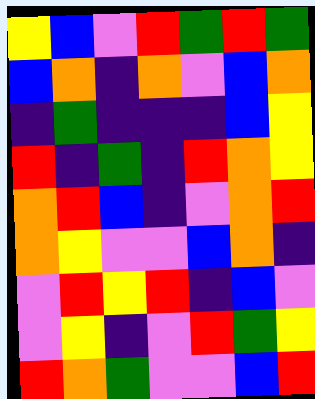[["yellow", "blue", "violet", "red", "green", "red", "green"], ["blue", "orange", "indigo", "orange", "violet", "blue", "orange"], ["indigo", "green", "indigo", "indigo", "indigo", "blue", "yellow"], ["red", "indigo", "green", "indigo", "red", "orange", "yellow"], ["orange", "red", "blue", "indigo", "violet", "orange", "red"], ["orange", "yellow", "violet", "violet", "blue", "orange", "indigo"], ["violet", "red", "yellow", "red", "indigo", "blue", "violet"], ["violet", "yellow", "indigo", "violet", "red", "green", "yellow"], ["red", "orange", "green", "violet", "violet", "blue", "red"]]